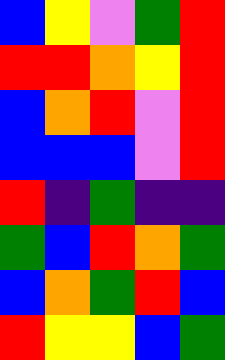[["blue", "yellow", "violet", "green", "red"], ["red", "red", "orange", "yellow", "red"], ["blue", "orange", "red", "violet", "red"], ["blue", "blue", "blue", "violet", "red"], ["red", "indigo", "green", "indigo", "indigo"], ["green", "blue", "red", "orange", "green"], ["blue", "orange", "green", "red", "blue"], ["red", "yellow", "yellow", "blue", "green"]]